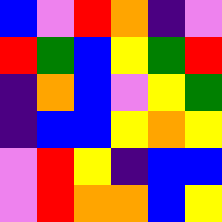[["blue", "violet", "red", "orange", "indigo", "violet"], ["red", "green", "blue", "yellow", "green", "red"], ["indigo", "orange", "blue", "violet", "yellow", "green"], ["indigo", "blue", "blue", "yellow", "orange", "yellow"], ["violet", "red", "yellow", "indigo", "blue", "blue"], ["violet", "red", "orange", "orange", "blue", "yellow"]]